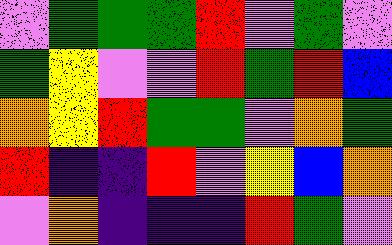[["violet", "green", "green", "green", "red", "violet", "green", "violet"], ["green", "yellow", "violet", "violet", "red", "green", "red", "blue"], ["orange", "yellow", "red", "green", "green", "violet", "orange", "green"], ["red", "indigo", "indigo", "red", "violet", "yellow", "blue", "orange"], ["violet", "orange", "indigo", "indigo", "indigo", "red", "green", "violet"]]